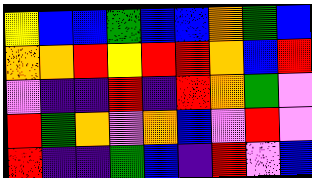[["yellow", "blue", "blue", "green", "blue", "blue", "orange", "green", "blue"], ["orange", "orange", "red", "yellow", "red", "red", "orange", "blue", "red"], ["violet", "indigo", "indigo", "red", "indigo", "red", "orange", "green", "violet"], ["red", "green", "orange", "violet", "orange", "blue", "violet", "red", "violet"], ["red", "indigo", "indigo", "green", "blue", "indigo", "red", "violet", "blue"]]